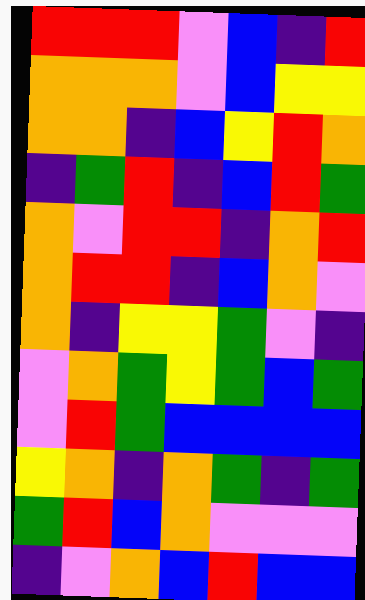[["red", "red", "red", "violet", "blue", "indigo", "red"], ["orange", "orange", "orange", "violet", "blue", "yellow", "yellow"], ["orange", "orange", "indigo", "blue", "yellow", "red", "orange"], ["indigo", "green", "red", "indigo", "blue", "red", "green"], ["orange", "violet", "red", "red", "indigo", "orange", "red"], ["orange", "red", "red", "indigo", "blue", "orange", "violet"], ["orange", "indigo", "yellow", "yellow", "green", "violet", "indigo"], ["violet", "orange", "green", "yellow", "green", "blue", "green"], ["violet", "red", "green", "blue", "blue", "blue", "blue"], ["yellow", "orange", "indigo", "orange", "green", "indigo", "green"], ["green", "red", "blue", "orange", "violet", "violet", "violet"], ["indigo", "violet", "orange", "blue", "red", "blue", "blue"]]